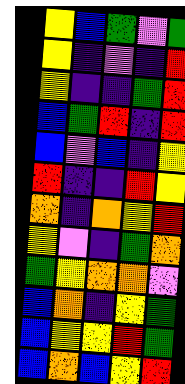[["yellow", "blue", "green", "violet", "green"], ["yellow", "indigo", "violet", "indigo", "red"], ["yellow", "indigo", "indigo", "green", "red"], ["blue", "green", "red", "indigo", "red"], ["blue", "violet", "blue", "indigo", "yellow"], ["red", "indigo", "indigo", "red", "yellow"], ["orange", "indigo", "orange", "yellow", "red"], ["yellow", "violet", "indigo", "green", "orange"], ["green", "yellow", "orange", "orange", "violet"], ["blue", "orange", "indigo", "yellow", "green"], ["blue", "yellow", "yellow", "red", "green"], ["blue", "orange", "blue", "yellow", "red"]]